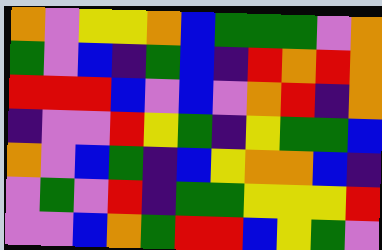[["orange", "violet", "yellow", "yellow", "orange", "blue", "green", "green", "green", "violet", "orange"], ["green", "violet", "blue", "indigo", "green", "blue", "indigo", "red", "orange", "red", "orange"], ["red", "red", "red", "blue", "violet", "blue", "violet", "orange", "red", "indigo", "orange"], ["indigo", "violet", "violet", "red", "yellow", "green", "indigo", "yellow", "green", "green", "blue"], ["orange", "violet", "blue", "green", "indigo", "blue", "yellow", "orange", "orange", "blue", "indigo"], ["violet", "green", "violet", "red", "indigo", "green", "green", "yellow", "yellow", "yellow", "red"], ["violet", "violet", "blue", "orange", "green", "red", "red", "blue", "yellow", "green", "violet"]]